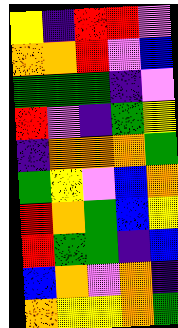[["yellow", "indigo", "red", "red", "violet"], ["orange", "orange", "red", "violet", "blue"], ["green", "green", "green", "indigo", "violet"], ["red", "violet", "indigo", "green", "yellow"], ["indigo", "orange", "orange", "orange", "green"], ["green", "yellow", "violet", "blue", "orange"], ["red", "orange", "green", "blue", "yellow"], ["red", "green", "green", "indigo", "blue"], ["blue", "orange", "violet", "orange", "indigo"], ["orange", "yellow", "yellow", "orange", "green"]]